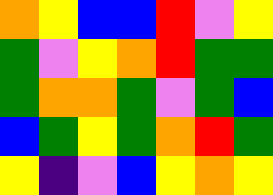[["orange", "yellow", "blue", "blue", "red", "violet", "yellow"], ["green", "violet", "yellow", "orange", "red", "green", "green"], ["green", "orange", "orange", "green", "violet", "green", "blue"], ["blue", "green", "yellow", "green", "orange", "red", "green"], ["yellow", "indigo", "violet", "blue", "yellow", "orange", "yellow"]]